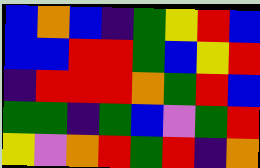[["blue", "orange", "blue", "indigo", "green", "yellow", "red", "blue"], ["blue", "blue", "red", "red", "green", "blue", "yellow", "red"], ["indigo", "red", "red", "red", "orange", "green", "red", "blue"], ["green", "green", "indigo", "green", "blue", "violet", "green", "red"], ["yellow", "violet", "orange", "red", "green", "red", "indigo", "orange"]]